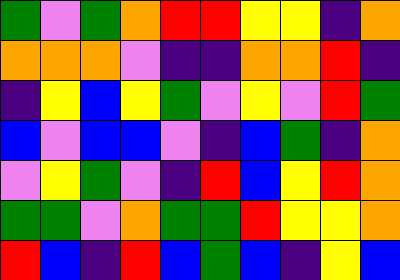[["green", "violet", "green", "orange", "red", "red", "yellow", "yellow", "indigo", "orange"], ["orange", "orange", "orange", "violet", "indigo", "indigo", "orange", "orange", "red", "indigo"], ["indigo", "yellow", "blue", "yellow", "green", "violet", "yellow", "violet", "red", "green"], ["blue", "violet", "blue", "blue", "violet", "indigo", "blue", "green", "indigo", "orange"], ["violet", "yellow", "green", "violet", "indigo", "red", "blue", "yellow", "red", "orange"], ["green", "green", "violet", "orange", "green", "green", "red", "yellow", "yellow", "orange"], ["red", "blue", "indigo", "red", "blue", "green", "blue", "indigo", "yellow", "blue"]]